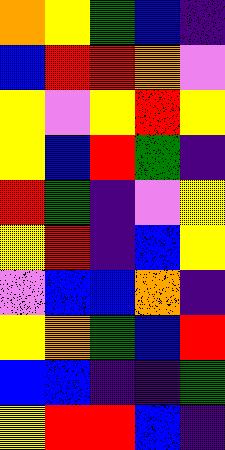[["orange", "yellow", "green", "blue", "indigo"], ["blue", "red", "red", "orange", "violet"], ["yellow", "violet", "yellow", "red", "yellow"], ["yellow", "blue", "red", "green", "indigo"], ["red", "green", "indigo", "violet", "yellow"], ["yellow", "red", "indigo", "blue", "yellow"], ["violet", "blue", "blue", "orange", "indigo"], ["yellow", "orange", "green", "blue", "red"], ["blue", "blue", "indigo", "indigo", "green"], ["yellow", "red", "red", "blue", "indigo"]]